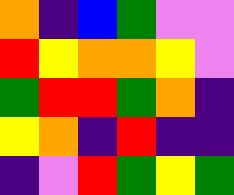[["orange", "indigo", "blue", "green", "violet", "violet"], ["red", "yellow", "orange", "orange", "yellow", "violet"], ["green", "red", "red", "green", "orange", "indigo"], ["yellow", "orange", "indigo", "red", "indigo", "indigo"], ["indigo", "violet", "red", "green", "yellow", "green"]]